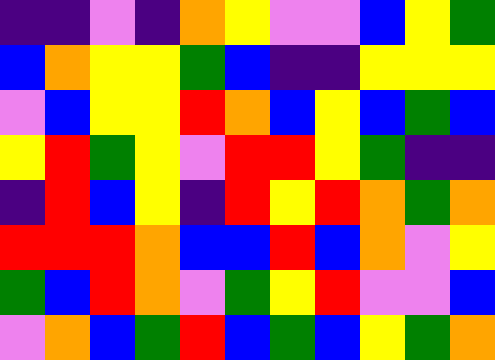[["indigo", "indigo", "violet", "indigo", "orange", "yellow", "violet", "violet", "blue", "yellow", "green"], ["blue", "orange", "yellow", "yellow", "green", "blue", "indigo", "indigo", "yellow", "yellow", "yellow"], ["violet", "blue", "yellow", "yellow", "red", "orange", "blue", "yellow", "blue", "green", "blue"], ["yellow", "red", "green", "yellow", "violet", "red", "red", "yellow", "green", "indigo", "indigo"], ["indigo", "red", "blue", "yellow", "indigo", "red", "yellow", "red", "orange", "green", "orange"], ["red", "red", "red", "orange", "blue", "blue", "red", "blue", "orange", "violet", "yellow"], ["green", "blue", "red", "orange", "violet", "green", "yellow", "red", "violet", "violet", "blue"], ["violet", "orange", "blue", "green", "red", "blue", "green", "blue", "yellow", "green", "orange"]]